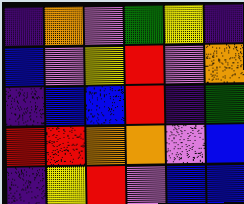[["indigo", "orange", "violet", "green", "yellow", "indigo"], ["blue", "violet", "yellow", "red", "violet", "orange"], ["indigo", "blue", "blue", "red", "indigo", "green"], ["red", "red", "orange", "orange", "violet", "blue"], ["indigo", "yellow", "red", "violet", "blue", "blue"]]